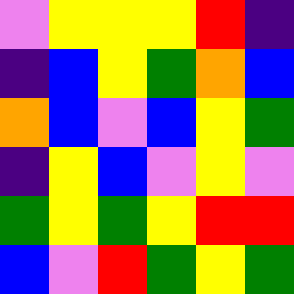[["violet", "yellow", "yellow", "yellow", "red", "indigo"], ["indigo", "blue", "yellow", "green", "orange", "blue"], ["orange", "blue", "violet", "blue", "yellow", "green"], ["indigo", "yellow", "blue", "violet", "yellow", "violet"], ["green", "yellow", "green", "yellow", "red", "red"], ["blue", "violet", "red", "green", "yellow", "green"]]